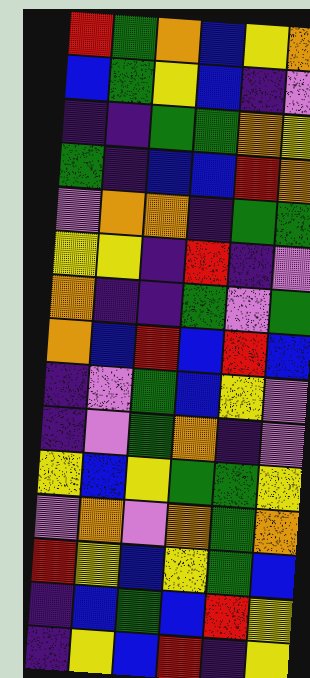[["red", "green", "orange", "blue", "yellow", "orange"], ["blue", "green", "yellow", "blue", "indigo", "violet"], ["indigo", "indigo", "green", "green", "orange", "yellow"], ["green", "indigo", "blue", "blue", "red", "orange"], ["violet", "orange", "orange", "indigo", "green", "green"], ["yellow", "yellow", "indigo", "red", "indigo", "violet"], ["orange", "indigo", "indigo", "green", "violet", "green"], ["orange", "blue", "red", "blue", "red", "blue"], ["indigo", "violet", "green", "blue", "yellow", "violet"], ["indigo", "violet", "green", "orange", "indigo", "violet"], ["yellow", "blue", "yellow", "green", "green", "yellow"], ["violet", "orange", "violet", "orange", "green", "orange"], ["red", "yellow", "blue", "yellow", "green", "blue"], ["indigo", "blue", "green", "blue", "red", "yellow"], ["indigo", "yellow", "blue", "red", "indigo", "yellow"]]